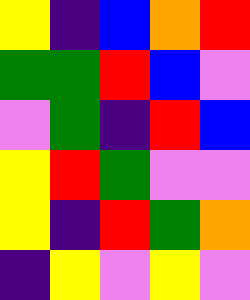[["yellow", "indigo", "blue", "orange", "red"], ["green", "green", "red", "blue", "violet"], ["violet", "green", "indigo", "red", "blue"], ["yellow", "red", "green", "violet", "violet"], ["yellow", "indigo", "red", "green", "orange"], ["indigo", "yellow", "violet", "yellow", "violet"]]